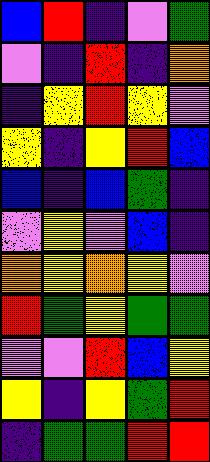[["blue", "red", "indigo", "violet", "green"], ["violet", "indigo", "red", "indigo", "orange"], ["indigo", "yellow", "red", "yellow", "violet"], ["yellow", "indigo", "yellow", "red", "blue"], ["blue", "indigo", "blue", "green", "indigo"], ["violet", "yellow", "violet", "blue", "indigo"], ["orange", "yellow", "orange", "yellow", "violet"], ["red", "green", "yellow", "green", "green"], ["violet", "violet", "red", "blue", "yellow"], ["yellow", "indigo", "yellow", "green", "red"], ["indigo", "green", "green", "red", "red"]]